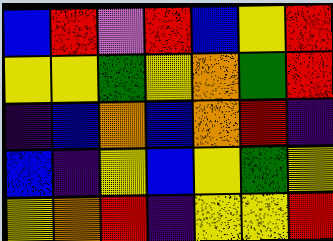[["blue", "red", "violet", "red", "blue", "yellow", "red"], ["yellow", "yellow", "green", "yellow", "orange", "green", "red"], ["indigo", "blue", "orange", "blue", "orange", "red", "indigo"], ["blue", "indigo", "yellow", "blue", "yellow", "green", "yellow"], ["yellow", "orange", "red", "indigo", "yellow", "yellow", "red"]]